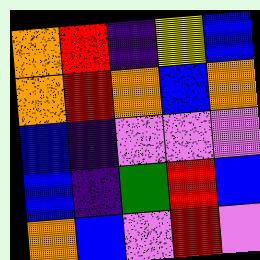[["orange", "red", "indigo", "yellow", "blue"], ["orange", "red", "orange", "blue", "orange"], ["blue", "indigo", "violet", "violet", "violet"], ["blue", "indigo", "green", "red", "blue"], ["orange", "blue", "violet", "red", "violet"]]